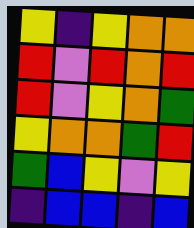[["yellow", "indigo", "yellow", "orange", "orange"], ["red", "violet", "red", "orange", "red"], ["red", "violet", "yellow", "orange", "green"], ["yellow", "orange", "orange", "green", "red"], ["green", "blue", "yellow", "violet", "yellow"], ["indigo", "blue", "blue", "indigo", "blue"]]